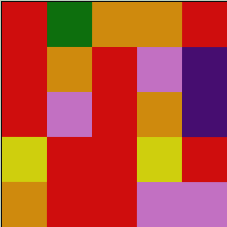[["red", "green", "orange", "orange", "red"], ["red", "orange", "red", "violet", "indigo"], ["red", "violet", "red", "orange", "indigo"], ["yellow", "red", "red", "yellow", "red"], ["orange", "red", "red", "violet", "violet"]]